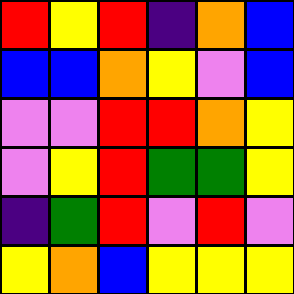[["red", "yellow", "red", "indigo", "orange", "blue"], ["blue", "blue", "orange", "yellow", "violet", "blue"], ["violet", "violet", "red", "red", "orange", "yellow"], ["violet", "yellow", "red", "green", "green", "yellow"], ["indigo", "green", "red", "violet", "red", "violet"], ["yellow", "orange", "blue", "yellow", "yellow", "yellow"]]